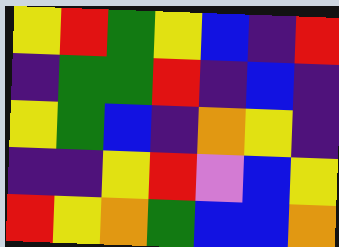[["yellow", "red", "green", "yellow", "blue", "indigo", "red"], ["indigo", "green", "green", "red", "indigo", "blue", "indigo"], ["yellow", "green", "blue", "indigo", "orange", "yellow", "indigo"], ["indigo", "indigo", "yellow", "red", "violet", "blue", "yellow"], ["red", "yellow", "orange", "green", "blue", "blue", "orange"]]